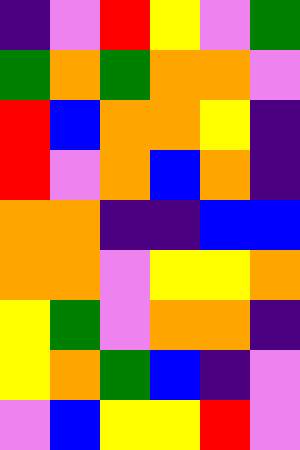[["indigo", "violet", "red", "yellow", "violet", "green"], ["green", "orange", "green", "orange", "orange", "violet"], ["red", "blue", "orange", "orange", "yellow", "indigo"], ["red", "violet", "orange", "blue", "orange", "indigo"], ["orange", "orange", "indigo", "indigo", "blue", "blue"], ["orange", "orange", "violet", "yellow", "yellow", "orange"], ["yellow", "green", "violet", "orange", "orange", "indigo"], ["yellow", "orange", "green", "blue", "indigo", "violet"], ["violet", "blue", "yellow", "yellow", "red", "violet"]]